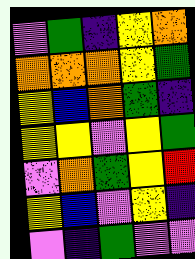[["violet", "green", "indigo", "yellow", "orange"], ["orange", "orange", "orange", "yellow", "green"], ["yellow", "blue", "orange", "green", "indigo"], ["yellow", "yellow", "violet", "yellow", "green"], ["violet", "orange", "green", "yellow", "red"], ["yellow", "blue", "violet", "yellow", "indigo"], ["violet", "indigo", "green", "violet", "violet"]]